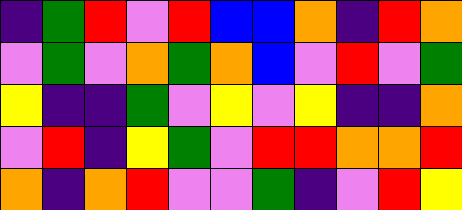[["indigo", "green", "red", "violet", "red", "blue", "blue", "orange", "indigo", "red", "orange"], ["violet", "green", "violet", "orange", "green", "orange", "blue", "violet", "red", "violet", "green"], ["yellow", "indigo", "indigo", "green", "violet", "yellow", "violet", "yellow", "indigo", "indigo", "orange"], ["violet", "red", "indigo", "yellow", "green", "violet", "red", "red", "orange", "orange", "red"], ["orange", "indigo", "orange", "red", "violet", "violet", "green", "indigo", "violet", "red", "yellow"]]